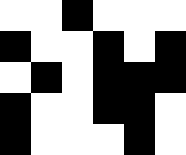[["white", "white", "black", "white", "white", "white"], ["black", "white", "white", "black", "white", "black"], ["white", "black", "white", "black", "black", "black"], ["black", "white", "white", "black", "black", "white"], ["black", "white", "white", "white", "black", "white"]]